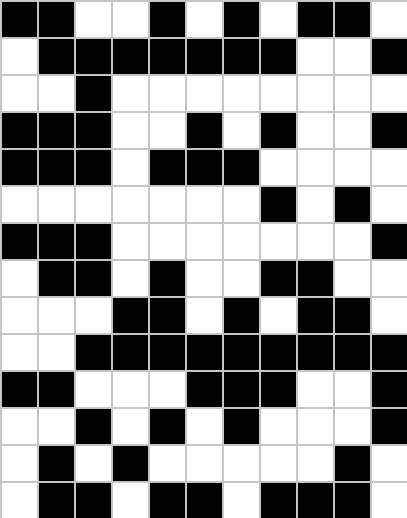[["black", "black", "white", "white", "black", "white", "black", "white", "black", "black", "white"], ["white", "black", "black", "black", "black", "black", "black", "black", "white", "white", "black"], ["white", "white", "black", "white", "white", "white", "white", "white", "white", "white", "white"], ["black", "black", "black", "white", "white", "black", "white", "black", "white", "white", "black"], ["black", "black", "black", "white", "black", "black", "black", "white", "white", "white", "white"], ["white", "white", "white", "white", "white", "white", "white", "black", "white", "black", "white"], ["black", "black", "black", "white", "white", "white", "white", "white", "white", "white", "black"], ["white", "black", "black", "white", "black", "white", "white", "black", "black", "white", "white"], ["white", "white", "white", "black", "black", "white", "black", "white", "black", "black", "white"], ["white", "white", "black", "black", "black", "black", "black", "black", "black", "black", "black"], ["black", "black", "white", "white", "white", "black", "black", "black", "white", "white", "black"], ["white", "white", "black", "white", "black", "white", "black", "white", "white", "white", "black"], ["white", "black", "white", "black", "white", "white", "white", "white", "white", "black", "white"], ["white", "black", "black", "white", "black", "black", "white", "black", "black", "black", "white"]]